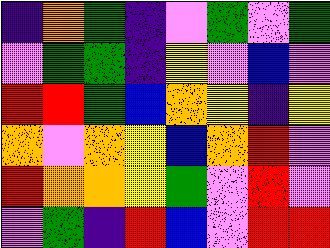[["indigo", "orange", "green", "indigo", "violet", "green", "violet", "green"], ["violet", "green", "green", "indigo", "yellow", "violet", "blue", "violet"], ["red", "red", "green", "blue", "orange", "yellow", "indigo", "yellow"], ["orange", "violet", "orange", "yellow", "blue", "orange", "red", "violet"], ["red", "orange", "orange", "yellow", "green", "violet", "red", "violet"], ["violet", "green", "indigo", "red", "blue", "violet", "red", "red"]]